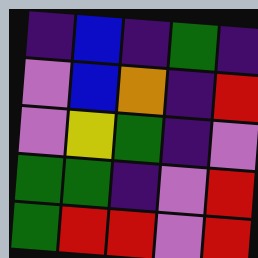[["indigo", "blue", "indigo", "green", "indigo"], ["violet", "blue", "orange", "indigo", "red"], ["violet", "yellow", "green", "indigo", "violet"], ["green", "green", "indigo", "violet", "red"], ["green", "red", "red", "violet", "red"]]